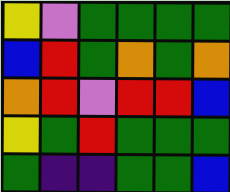[["yellow", "violet", "green", "green", "green", "green"], ["blue", "red", "green", "orange", "green", "orange"], ["orange", "red", "violet", "red", "red", "blue"], ["yellow", "green", "red", "green", "green", "green"], ["green", "indigo", "indigo", "green", "green", "blue"]]